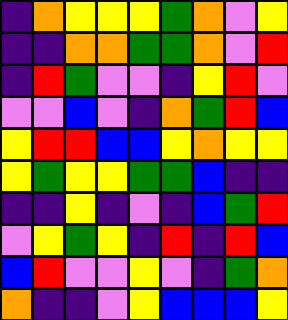[["indigo", "orange", "yellow", "yellow", "yellow", "green", "orange", "violet", "yellow"], ["indigo", "indigo", "orange", "orange", "green", "green", "orange", "violet", "red"], ["indigo", "red", "green", "violet", "violet", "indigo", "yellow", "red", "violet"], ["violet", "violet", "blue", "violet", "indigo", "orange", "green", "red", "blue"], ["yellow", "red", "red", "blue", "blue", "yellow", "orange", "yellow", "yellow"], ["yellow", "green", "yellow", "yellow", "green", "green", "blue", "indigo", "indigo"], ["indigo", "indigo", "yellow", "indigo", "violet", "indigo", "blue", "green", "red"], ["violet", "yellow", "green", "yellow", "indigo", "red", "indigo", "red", "blue"], ["blue", "red", "violet", "violet", "yellow", "violet", "indigo", "green", "orange"], ["orange", "indigo", "indigo", "violet", "yellow", "blue", "blue", "blue", "yellow"]]